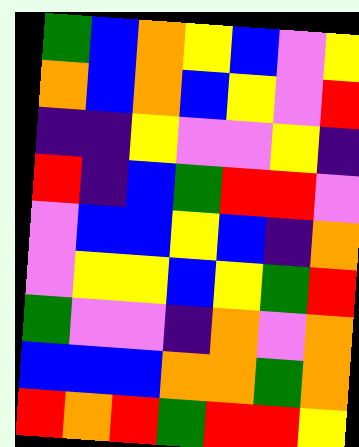[["green", "blue", "orange", "yellow", "blue", "violet", "yellow"], ["orange", "blue", "orange", "blue", "yellow", "violet", "red"], ["indigo", "indigo", "yellow", "violet", "violet", "yellow", "indigo"], ["red", "indigo", "blue", "green", "red", "red", "violet"], ["violet", "blue", "blue", "yellow", "blue", "indigo", "orange"], ["violet", "yellow", "yellow", "blue", "yellow", "green", "red"], ["green", "violet", "violet", "indigo", "orange", "violet", "orange"], ["blue", "blue", "blue", "orange", "orange", "green", "orange"], ["red", "orange", "red", "green", "red", "red", "yellow"]]